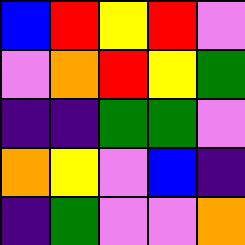[["blue", "red", "yellow", "red", "violet"], ["violet", "orange", "red", "yellow", "green"], ["indigo", "indigo", "green", "green", "violet"], ["orange", "yellow", "violet", "blue", "indigo"], ["indigo", "green", "violet", "violet", "orange"]]